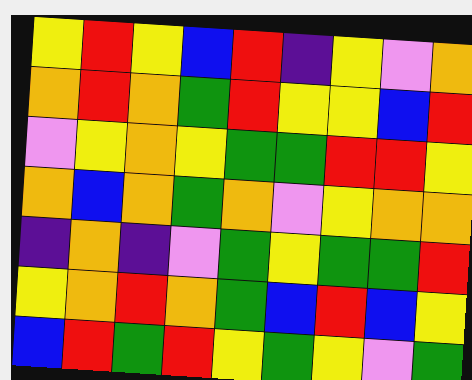[["yellow", "red", "yellow", "blue", "red", "indigo", "yellow", "violet", "orange"], ["orange", "red", "orange", "green", "red", "yellow", "yellow", "blue", "red"], ["violet", "yellow", "orange", "yellow", "green", "green", "red", "red", "yellow"], ["orange", "blue", "orange", "green", "orange", "violet", "yellow", "orange", "orange"], ["indigo", "orange", "indigo", "violet", "green", "yellow", "green", "green", "red"], ["yellow", "orange", "red", "orange", "green", "blue", "red", "blue", "yellow"], ["blue", "red", "green", "red", "yellow", "green", "yellow", "violet", "green"]]